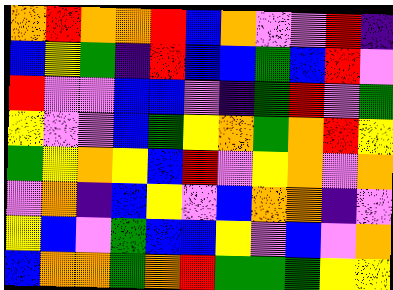[["orange", "red", "orange", "orange", "red", "blue", "orange", "violet", "violet", "red", "indigo"], ["blue", "yellow", "green", "indigo", "red", "blue", "blue", "green", "blue", "red", "violet"], ["red", "violet", "violet", "blue", "blue", "violet", "indigo", "green", "red", "violet", "green"], ["yellow", "violet", "violet", "blue", "green", "yellow", "orange", "green", "orange", "red", "yellow"], ["green", "yellow", "orange", "yellow", "blue", "red", "violet", "yellow", "orange", "violet", "orange"], ["violet", "orange", "indigo", "blue", "yellow", "violet", "blue", "orange", "orange", "indigo", "violet"], ["yellow", "blue", "violet", "green", "blue", "blue", "yellow", "violet", "blue", "violet", "orange"], ["blue", "orange", "orange", "green", "orange", "red", "green", "green", "green", "yellow", "yellow"]]